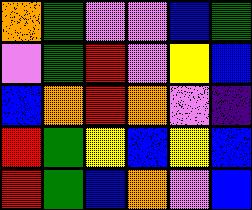[["orange", "green", "violet", "violet", "blue", "green"], ["violet", "green", "red", "violet", "yellow", "blue"], ["blue", "orange", "red", "orange", "violet", "indigo"], ["red", "green", "yellow", "blue", "yellow", "blue"], ["red", "green", "blue", "orange", "violet", "blue"]]